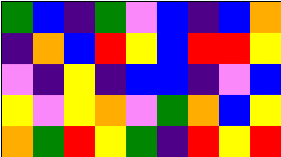[["green", "blue", "indigo", "green", "violet", "blue", "indigo", "blue", "orange"], ["indigo", "orange", "blue", "red", "yellow", "blue", "red", "red", "yellow"], ["violet", "indigo", "yellow", "indigo", "blue", "blue", "indigo", "violet", "blue"], ["yellow", "violet", "yellow", "orange", "violet", "green", "orange", "blue", "yellow"], ["orange", "green", "red", "yellow", "green", "indigo", "red", "yellow", "red"]]